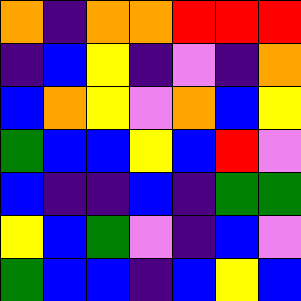[["orange", "indigo", "orange", "orange", "red", "red", "red"], ["indigo", "blue", "yellow", "indigo", "violet", "indigo", "orange"], ["blue", "orange", "yellow", "violet", "orange", "blue", "yellow"], ["green", "blue", "blue", "yellow", "blue", "red", "violet"], ["blue", "indigo", "indigo", "blue", "indigo", "green", "green"], ["yellow", "blue", "green", "violet", "indigo", "blue", "violet"], ["green", "blue", "blue", "indigo", "blue", "yellow", "blue"]]